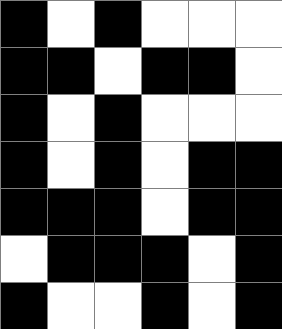[["black", "white", "black", "white", "white", "white"], ["black", "black", "white", "black", "black", "white"], ["black", "white", "black", "white", "white", "white"], ["black", "white", "black", "white", "black", "black"], ["black", "black", "black", "white", "black", "black"], ["white", "black", "black", "black", "white", "black"], ["black", "white", "white", "black", "white", "black"]]